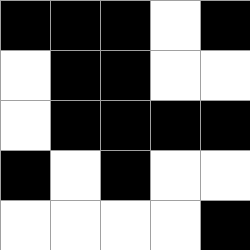[["black", "black", "black", "white", "black"], ["white", "black", "black", "white", "white"], ["white", "black", "black", "black", "black"], ["black", "white", "black", "white", "white"], ["white", "white", "white", "white", "black"]]